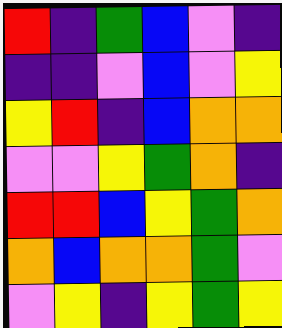[["red", "indigo", "green", "blue", "violet", "indigo"], ["indigo", "indigo", "violet", "blue", "violet", "yellow"], ["yellow", "red", "indigo", "blue", "orange", "orange"], ["violet", "violet", "yellow", "green", "orange", "indigo"], ["red", "red", "blue", "yellow", "green", "orange"], ["orange", "blue", "orange", "orange", "green", "violet"], ["violet", "yellow", "indigo", "yellow", "green", "yellow"]]